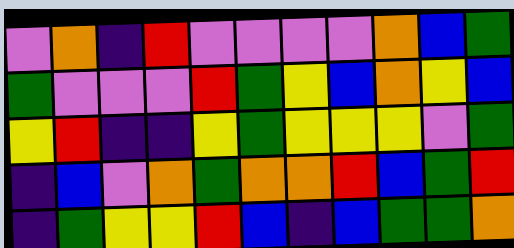[["violet", "orange", "indigo", "red", "violet", "violet", "violet", "violet", "orange", "blue", "green"], ["green", "violet", "violet", "violet", "red", "green", "yellow", "blue", "orange", "yellow", "blue"], ["yellow", "red", "indigo", "indigo", "yellow", "green", "yellow", "yellow", "yellow", "violet", "green"], ["indigo", "blue", "violet", "orange", "green", "orange", "orange", "red", "blue", "green", "red"], ["indigo", "green", "yellow", "yellow", "red", "blue", "indigo", "blue", "green", "green", "orange"]]